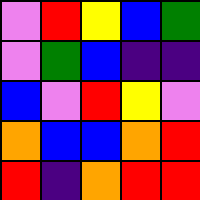[["violet", "red", "yellow", "blue", "green"], ["violet", "green", "blue", "indigo", "indigo"], ["blue", "violet", "red", "yellow", "violet"], ["orange", "blue", "blue", "orange", "red"], ["red", "indigo", "orange", "red", "red"]]